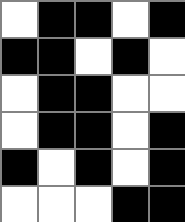[["white", "black", "black", "white", "black"], ["black", "black", "white", "black", "white"], ["white", "black", "black", "white", "white"], ["white", "black", "black", "white", "black"], ["black", "white", "black", "white", "black"], ["white", "white", "white", "black", "black"]]